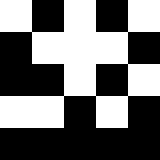[["white", "black", "white", "black", "white"], ["black", "white", "white", "white", "black"], ["black", "black", "white", "black", "white"], ["white", "white", "black", "white", "black"], ["black", "black", "black", "black", "black"]]